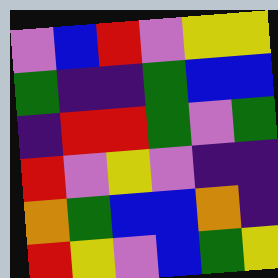[["violet", "blue", "red", "violet", "yellow", "yellow"], ["green", "indigo", "indigo", "green", "blue", "blue"], ["indigo", "red", "red", "green", "violet", "green"], ["red", "violet", "yellow", "violet", "indigo", "indigo"], ["orange", "green", "blue", "blue", "orange", "indigo"], ["red", "yellow", "violet", "blue", "green", "yellow"]]